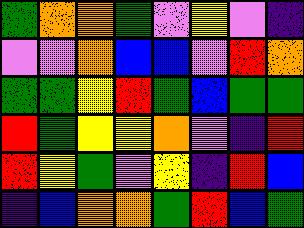[["green", "orange", "orange", "green", "violet", "yellow", "violet", "indigo"], ["violet", "violet", "orange", "blue", "blue", "violet", "red", "orange"], ["green", "green", "yellow", "red", "green", "blue", "green", "green"], ["red", "green", "yellow", "yellow", "orange", "violet", "indigo", "red"], ["red", "yellow", "green", "violet", "yellow", "indigo", "red", "blue"], ["indigo", "blue", "orange", "orange", "green", "red", "blue", "green"]]